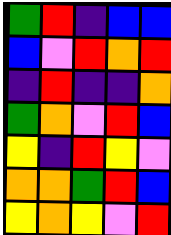[["green", "red", "indigo", "blue", "blue"], ["blue", "violet", "red", "orange", "red"], ["indigo", "red", "indigo", "indigo", "orange"], ["green", "orange", "violet", "red", "blue"], ["yellow", "indigo", "red", "yellow", "violet"], ["orange", "orange", "green", "red", "blue"], ["yellow", "orange", "yellow", "violet", "red"]]